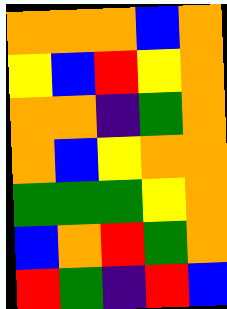[["orange", "orange", "orange", "blue", "orange"], ["yellow", "blue", "red", "yellow", "orange"], ["orange", "orange", "indigo", "green", "orange"], ["orange", "blue", "yellow", "orange", "orange"], ["green", "green", "green", "yellow", "orange"], ["blue", "orange", "red", "green", "orange"], ["red", "green", "indigo", "red", "blue"]]